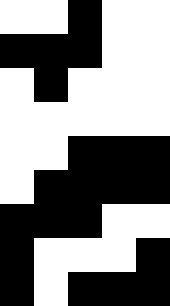[["white", "white", "black", "white", "white"], ["black", "black", "black", "white", "white"], ["white", "black", "white", "white", "white"], ["white", "white", "white", "white", "white"], ["white", "white", "black", "black", "black"], ["white", "black", "black", "black", "black"], ["black", "black", "black", "white", "white"], ["black", "white", "white", "white", "black"], ["black", "white", "black", "black", "black"]]